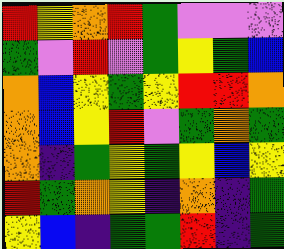[["red", "yellow", "orange", "red", "green", "violet", "violet", "violet"], ["green", "violet", "red", "violet", "green", "yellow", "green", "blue"], ["orange", "blue", "yellow", "green", "yellow", "red", "red", "orange"], ["orange", "blue", "yellow", "red", "violet", "green", "orange", "green"], ["orange", "indigo", "green", "yellow", "green", "yellow", "blue", "yellow"], ["red", "green", "orange", "yellow", "indigo", "orange", "indigo", "green"], ["yellow", "blue", "indigo", "green", "green", "red", "indigo", "green"]]